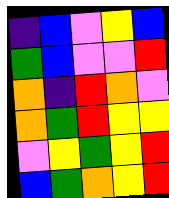[["indigo", "blue", "violet", "yellow", "blue"], ["green", "blue", "violet", "violet", "red"], ["orange", "indigo", "red", "orange", "violet"], ["orange", "green", "red", "yellow", "yellow"], ["violet", "yellow", "green", "yellow", "red"], ["blue", "green", "orange", "yellow", "red"]]